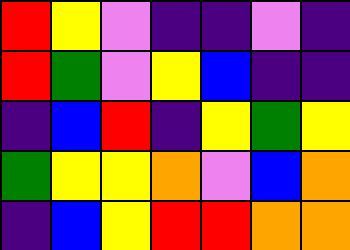[["red", "yellow", "violet", "indigo", "indigo", "violet", "indigo"], ["red", "green", "violet", "yellow", "blue", "indigo", "indigo"], ["indigo", "blue", "red", "indigo", "yellow", "green", "yellow"], ["green", "yellow", "yellow", "orange", "violet", "blue", "orange"], ["indigo", "blue", "yellow", "red", "red", "orange", "orange"]]